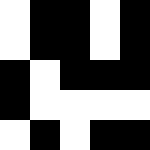[["white", "black", "black", "white", "black"], ["white", "black", "black", "white", "black"], ["black", "white", "black", "black", "black"], ["black", "white", "white", "white", "white"], ["white", "black", "white", "black", "black"]]